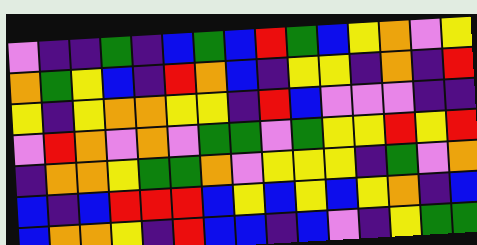[["violet", "indigo", "indigo", "green", "indigo", "blue", "green", "blue", "red", "green", "blue", "yellow", "orange", "violet", "yellow"], ["orange", "green", "yellow", "blue", "indigo", "red", "orange", "blue", "indigo", "yellow", "yellow", "indigo", "orange", "indigo", "red"], ["yellow", "indigo", "yellow", "orange", "orange", "yellow", "yellow", "indigo", "red", "blue", "violet", "violet", "violet", "indigo", "indigo"], ["violet", "red", "orange", "violet", "orange", "violet", "green", "green", "violet", "green", "yellow", "yellow", "red", "yellow", "red"], ["indigo", "orange", "orange", "yellow", "green", "green", "orange", "violet", "yellow", "yellow", "yellow", "indigo", "green", "violet", "orange"], ["blue", "indigo", "blue", "red", "red", "red", "blue", "yellow", "blue", "yellow", "blue", "yellow", "orange", "indigo", "blue"], ["blue", "orange", "orange", "yellow", "indigo", "red", "blue", "blue", "indigo", "blue", "violet", "indigo", "yellow", "green", "green"]]